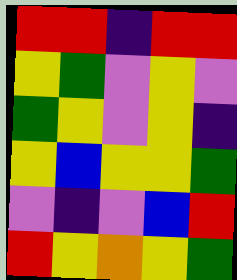[["red", "red", "indigo", "red", "red"], ["yellow", "green", "violet", "yellow", "violet"], ["green", "yellow", "violet", "yellow", "indigo"], ["yellow", "blue", "yellow", "yellow", "green"], ["violet", "indigo", "violet", "blue", "red"], ["red", "yellow", "orange", "yellow", "green"]]